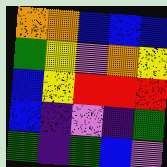[["orange", "orange", "blue", "blue", "blue"], ["green", "yellow", "violet", "orange", "yellow"], ["blue", "yellow", "red", "red", "red"], ["blue", "indigo", "violet", "indigo", "green"], ["green", "indigo", "green", "blue", "violet"]]